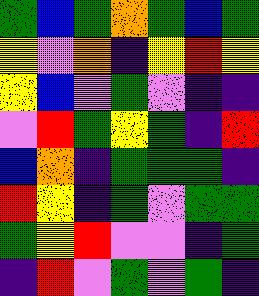[["green", "blue", "green", "orange", "green", "blue", "green"], ["yellow", "violet", "orange", "indigo", "yellow", "red", "yellow"], ["yellow", "blue", "violet", "green", "violet", "indigo", "indigo"], ["violet", "red", "green", "yellow", "green", "indigo", "red"], ["blue", "orange", "indigo", "green", "green", "green", "indigo"], ["red", "yellow", "indigo", "green", "violet", "green", "green"], ["green", "yellow", "red", "violet", "violet", "indigo", "green"], ["indigo", "red", "violet", "green", "violet", "green", "indigo"]]